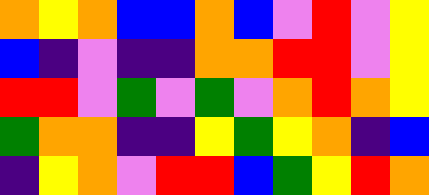[["orange", "yellow", "orange", "blue", "blue", "orange", "blue", "violet", "red", "violet", "yellow"], ["blue", "indigo", "violet", "indigo", "indigo", "orange", "orange", "red", "red", "violet", "yellow"], ["red", "red", "violet", "green", "violet", "green", "violet", "orange", "red", "orange", "yellow"], ["green", "orange", "orange", "indigo", "indigo", "yellow", "green", "yellow", "orange", "indigo", "blue"], ["indigo", "yellow", "orange", "violet", "red", "red", "blue", "green", "yellow", "red", "orange"]]